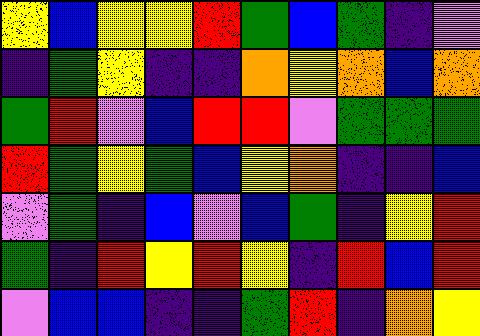[["yellow", "blue", "yellow", "yellow", "red", "green", "blue", "green", "indigo", "violet"], ["indigo", "green", "yellow", "indigo", "indigo", "orange", "yellow", "orange", "blue", "orange"], ["green", "red", "violet", "blue", "red", "red", "violet", "green", "green", "green"], ["red", "green", "yellow", "green", "blue", "yellow", "orange", "indigo", "indigo", "blue"], ["violet", "green", "indigo", "blue", "violet", "blue", "green", "indigo", "yellow", "red"], ["green", "indigo", "red", "yellow", "red", "yellow", "indigo", "red", "blue", "red"], ["violet", "blue", "blue", "indigo", "indigo", "green", "red", "indigo", "orange", "yellow"]]